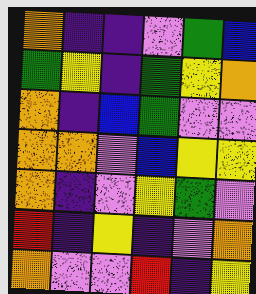[["orange", "indigo", "indigo", "violet", "green", "blue"], ["green", "yellow", "indigo", "green", "yellow", "orange"], ["orange", "indigo", "blue", "green", "violet", "violet"], ["orange", "orange", "violet", "blue", "yellow", "yellow"], ["orange", "indigo", "violet", "yellow", "green", "violet"], ["red", "indigo", "yellow", "indigo", "violet", "orange"], ["orange", "violet", "violet", "red", "indigo", "yellow"]]